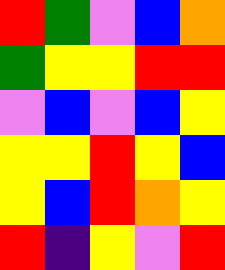[["red", "green", "violet", "blue", "orange"], ["green", "yellow", "yellow", "red", "red"], ["violet", "blue", "violet", "blue", "yellow"], ["yellow", "yellow", "red", "yellow", "blue"], ["yellow", "blue", "red", "orange", "yellow"], ["red", "indigo", "yellow", "violet", "red"]]